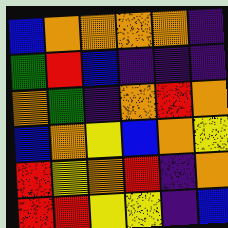[["blue", "orange", "orange", "orange", "orange", "indigo"], ["green", "red", "blue", "indigo", "indigo", "indigo"], ["orange", "green", "indigo", "orange", "red", "orange"], ["blue", "orange", "yellow", "blue", "orange", "yellow"], ["red", "yellow", "orange", "red", "indigo", "orange"], ["red", "red", "yellow", "yellow", "indigo", "blue"]]